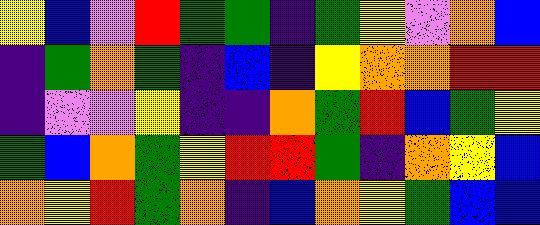[["yellow", "blue", "violet", "red", "green", "green", "indigo", "green", "yellow", "violet", "orange", "blue"], ["indigo", "green", "orange", "green", "indigo", "blue", "indigo", "yellow", "orange", "orange", "red", "red"], ["indigo", "violet", "violet", "yellow", "indigo", "indigo", "orange", "green", "red", "blue", "green", "yellow"], ["green", "blue", "orange", "green", "yellow", "red", "red", "green", "indigo", "orange", "yellow", "blue"], ["orange", "yellow", "red", "green", "orange", "indigo", "blue", "orange", "yellow", "green", "blue", "blue"]]